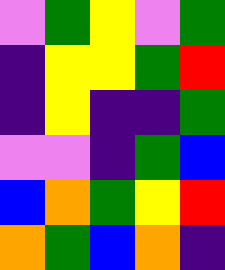[["violet", "green", "yellow", "violet", "green"], ["indigo", "yellow", "yellow", "green", "red"], ["indigo", "yellow", "indigo", "indigo", "green"], ["violet", "violet", "indigo", "green", "blue"], ["blue", "orange", "green", "yellow", "red"], ["orange", "green", "blue", "orange", "indigo"]]